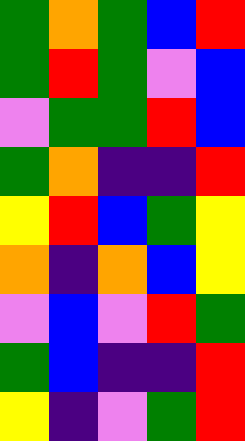[["green", "orange", "green", "blue", "red"], ["green", "red", "green", "violet", "blue"], ["violet", "green", "green", "red", "blue"], ["green", "orange", "indigo", "indigo", "red"], ["yellow", "red", "blue", "green", "yellow"], ["orange", "indigo", "orange", "blue", "yellow"], ["violet", "blue", "violet", "red", "green"], ["green", "blue", "indigo", "indigo", "red"], ["yellow", "indigo", "violet", "green", "red"]]